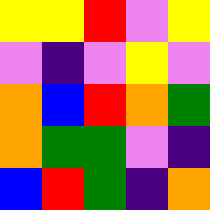[["yellow", "yellow", "red", "violet", "yellow"], ["violet", "indigo", "violet", "yellow", "violet"], ["orange", "blue", "red", "orange", "green"], ["orange", "green", "green", "violet", "indigo"], ["blue", "red", "green", "indigo", "orange"]]